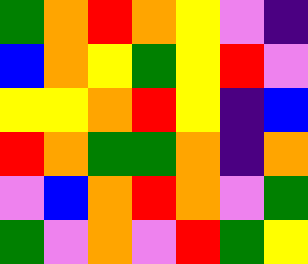[["green", "orange", "red", "orange", "yellow", "violet", "indigo"], ["blue", "orange", "yellow", "green", "yellow", "red", "violet"], ["yellow", "yellow", "orange", "red", "yellow", "indigo", "blue"], ["red", "orange", "green", "green", "orange", "indigo", "orange"], ["violet", "blue", "orange", "red", "orange", "violet", "green"], ["green", "violet", "orange", "violet", "red", "green", "yellow"]]